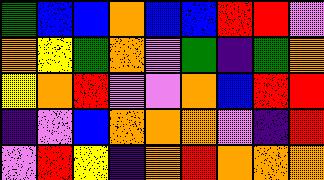[["green", "blue", "blue", "orange", "blue", "blue", "red", "red", "violet"], ["orange", "yellow", "green", "orange", "violet", "green", "indigo", "green", "orange"], ["yellow", "orange", "red", "violet", "violet", "orange", "blue", "red", "red"], ["indigo", "violet", "blue", "orange", "orange", "orange", "violet", "indigo", "red"], ["violet", "red", "yellow", "indigo", "orange", "red", "orange", "orange", "orange"]]